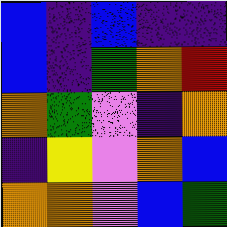[["blue", "indigo", "blue", "indigo", "indigo"], ["blue", "indigo", "green", "orange", "red"], ["orange", "green", "violet", "indigo", "orange"], ["indigo", "yellow", "violet", "orange", "blue"], ["orange", "orange", "violet", "blue", "green"]]